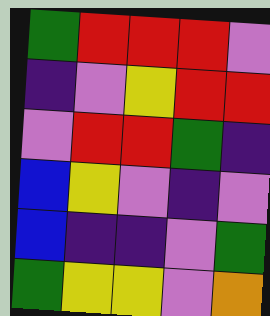[["green", "red", "red", "red", "violet"], ["indigo", "violet", "yellow", "red", "red"], ["violet", "red", "red", "green", "indigo"], ["blue", "yellow", "violet", "indigo", "violet"], ["blue", "indigo", "indigo", "violet", "green"], ["green", "yellow", "yellow", "violet", "orange"]]